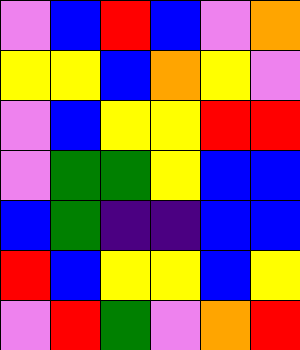[["violet", "blue", "red", "blue", "violet", "orange"], ["yellow", "yellow", "blue", "orange", "yellow", "violet"], ["violet", "blue", "yellow", "yellow", "red", "red"], ["violet", "green", "green", "yellow", "blue", "blue"], ["blue", "green", "indigo", "indigo", "blue", "blue"], ["red", "blue", "yellow", "yellow", "blue", "yellow"], ["violet", "red", "green", "violet", "orange", "red"]]